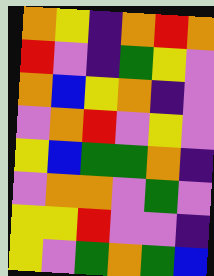[["orange", "yellow", "indigo", "orange", "red", "orange"], ["red", "violet", "indigo", "green", "yellow", "violet"], ["orange", "blue", "yellow", "orange", "indigo", "violet"], ["violet", "orange", "red", "violet", "yellow", "violet"], ["yellow", "blue", "green", "green", "orange", "indigo"], ["violet", "orange", "orange", "violet", "green", "violet"], ["yellow", "yellow", "red", "violet", "violet", "indigo"], ["yellow", "violet", "green", "orange", "green", "blue"]]